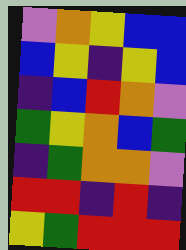[["violet", "orange", "yellow", "blue", "blue"], ["blue", "yellow", "indigo", "yellow", "blue"], ["indigo", "blue", "red", "orange", "violet"], ["green", "yellow", "orange", "blue", "green"], ["indigo", "green", "orange", "orange", "violet"], ["red", "red", "indigo", "red", "indigo"], ["yellow", "green", "red", "red", "red"]]